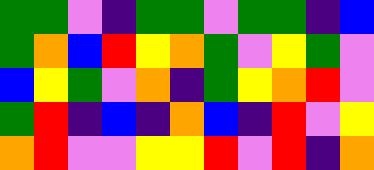[["green", "green", "violet", "indigo", "green", "green", "violet", "green", "green", "indigo", "blue"], ["green", "orange", "blue", "red", "yellow", "orange", "green", "violet", "yellow", "green", "violet"], ["blue", "yellow", "green", "violet", "orange", "indigo", "green", "yellow", "orange", "red", "violet"], ["green", "red", "indigo", "blue", "indigo", "orange", "blue", "indigo", "red", "violet", "yellow"], ["orange", "red", "violet", "violet", "yellow", "yellow", "red", "violet", "red", "indigo", "orange"]]